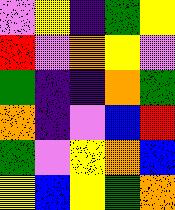[["violet", "yellow", "indigo", "green", "yellow"], ["red", "violet", "orange", "yellow", "violet"], ["green", "indigo", "indigo", "orange", "green"], ["orange", "indigo", "violet", "blue", "red"], ["green", "violet", "yellow", "orange", "blue"], ["yellow", "blue", "yellow", "green", "orange"]]